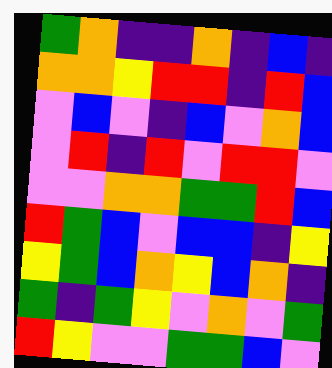[["green", "orange", "indigo", "indigo", "orange", "indigo", "blue", "indigo"], ["orange", "orange", "yellow", "red", "red", "indigo", "red", "blue"], ["violet", "blue", "violet", "indigo", "blue", "violet", "orange", "blue"], ["violet", "red", "indigo", "red", "violet", "red", "red", "violet"], ["violet", "violet", "orange", "orange", "green", "green", "red", "blue"], ["red", "green", "blue", "violet", "blue", "blue", "indigo", "yellow"], ["yellow", "green", "blue", "orange", "yellow", "blue", "orange", "indigo"], ["green", "indigo", "green", "yellow", "violet", "orange", "violet", "green"], ["red", "yellow", "violet", "violet", "green", "green", "blue", "violet"]]